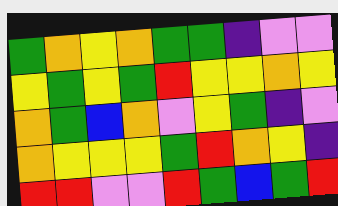[["green", "orange", "yellow", "orange", "green", "green", "indigo", "violet", "violet"], ["yellow", "green", "yellow", "green", "red", "yellow", "yellow", "orange", "yellow"], ["orange", "green", "blue", "orange", "violet", "yellow", "green", "indigo", "violet"], ["orange", "yellow", "yellow", "yellow", "green", "red", "orange", "yellow", "indigo"], ["red", "red", "violet", "violet", "red", "green", "blue", "green", "red"]]